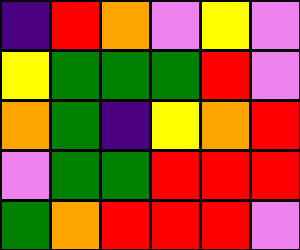[["indigo", "red", "orange", "violet", "yellow", "violet"], ["yellow", "green", "green", "green", "red", "violet"], ["orange", "green", "indigo", "yellow", "orange", "red"], ["violet", "green", "green", "red", "red", "red"], ["green", "orange", "red", "red", "red", "violet"]]